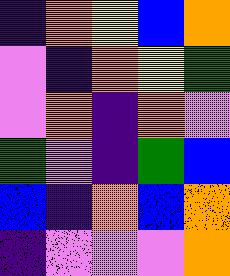[["indigo", "orange", "yellow", "blue", "orange"], ["violet", "indigo", "orange", "yellow", "green"], ["violet", "orange", "indigo", "orange", "violet"], ["green", "violet", "indigo", "green", "blue"], ["blue", "indigo", "orange", "blue", "orange"], ["indigo", "violet", "violet", "violet", "orange"]]